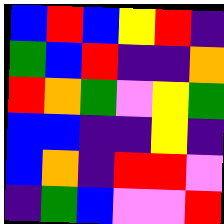[["blue", "red", "blue", "yellow", "red", "indigo"], ["green", "blue", "red", "indigo", "indigo", "orange"], ["red", "orange", "green", "violet", "yellow", "green"], ["blue", "blue", "indigo", "indigo", "yellow", "indigo"], ["blue", "orange", "indigo", "red", "red", "violet"], ["indigo", "green", "blue", "violet", "violet", "red"]]